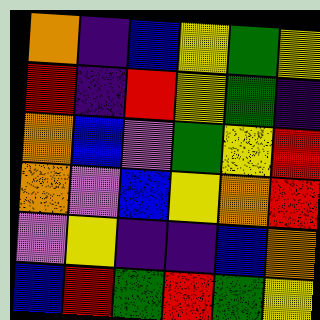[["orange", "indigo", "blue", "yellow", "green", "yellow"], ["red", "indigo", "red", "yellow", "green", "indigo"], ["orange", "blue", "violet", "green", "yellow", "red"], ["orange", "violet", "blue", "yellow", "orange", "red"], ["violet", "yellow", "indigo", "indigo", "blue", "orange"], ["blue", "red", "green", "red", "green", "yellow"]]